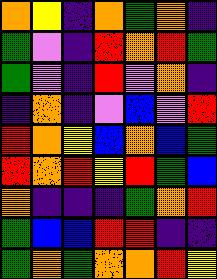[["orange", "yellow", "indigo", "orange", "green", "orange", "indigo"], ["green", "violet", "indigo", "red", "orange", "red", "green"], ["green", "violet", "indigo", "red", "violet", "orange", "indigo"], ["indigo", "orange", "indigo", "violet", "blue", "violet", "red"], ["red", "orange", "yellow", "blue", "orange", "blue", "green"], ["red", "orange", "red", "yellow", "red", "green", "blue"], ["orange", "indigo", "indigo", "indigo", "green", "orange", "red"], ["green", "blue", "blue", "red", "red", "indigo", "indigo"], ["green", "orange", "green", "orange", "orange", "red", "yellow"]]